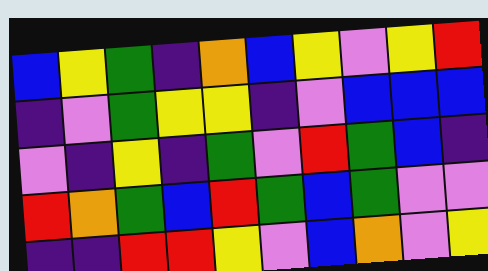[["blue", "yellow", "green", "indigo", "orange", "blue", "yellow", "violet", "yellow", "red"], ["indigo", "violet", "green", "yellow", "yellow", "indigo", "violet", "blue", "blue", "blue"], ["violet", "indigo", "yellow", "indigo", "green", "violet", "red", "green", "blue", "indigo"], ["red", "orange", "green", "blue", "red", "green", "blue", "green", "violet", "violet"], ["indigo", "indigo", "red", "red", "yellow", "violet", "blue", "orange", "violet", "yellow"]]